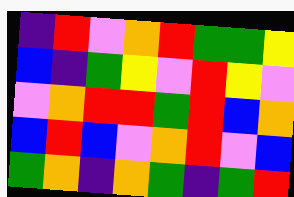[["indigo", "red", "violet", "orange", "red", "green", "green", "yellow"], ["blue", "indigo", "green", "yellow", "violet", "red", "yellow", "violet"], ["violet", "orange", "red", "red", "green", "red", "blue", "orange"], ["blue", "red", "blue", "violet", "orange", "red", "violet", "blue"], ["green", "orange", "indigo", "orange", "green", "indigo", "green", "red"]]